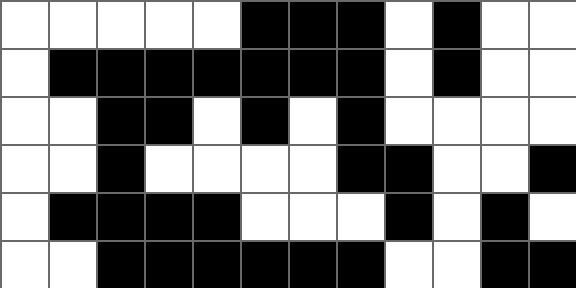[["white", "white", "white", "white", "white", "black", "black", "black", "white", "black", "white", "white"], ["white", "black", "black", "black", "black", "black", "black", "black", "white", "black", "white", "white"], ["white", "white", "black", "black", "white", "black", "white", "black", "white", "white", "white", "white"], ["white", "white", "black", "white", "white", "white", "white", "black", "black", "white", "white", "black"], ["white", "black", "black", "black", "black", "white", "white", "white", "black", "white", "black", "white"], ["white", "white", "black", "black", "black", "black", "black", "black", "white", "white", "black", "black"]]